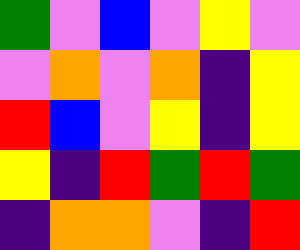[["green", "violet", "blue", "violet", "yellow", "violet"], ["violet", "orange", "violet", "orange", "indigo", "yellow"], ["red", "blue", "violet", "yellow", "indigo", "yellow"], ["yellow", "indigo", "red", "green", "red", "green"], ["indigo", "orange", "orange", "violet", "indigo", "red"]]